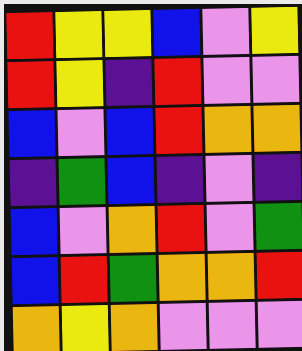[["red", "yellow", "yellow", "blue", "violet", "yellow"], ["red", "yellow", "indigo", "red", "violet", "violet"], ["blue", "violet", "blue", "red", "orange", "orange"], ["indigo", "green", "blue", "indigo", "violet", "indigo"], ["blue", "violet", "orange", "red", "violet", "green"], ["blue", "red", "green", "orange", "orange", "red"], ["orange", "yellow", "orange", "violet", "violet", "violet"]]